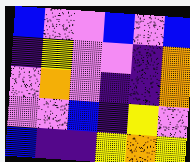[["blue", "violet", "violet", "blue", "violet", "blue"], ["indigo", "yellow", "violet", "violet", "indigo", "orange"], ["violet", "orange", "violet", "indigo", "indigo", "orange"], ["violet", "violet", "blue", "indigo", "yellow", "violet"], ["blue", "indigo", "indigo", "yellow", "orange", "yellow"]]